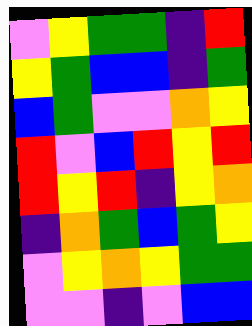[["violet", "yellow", "green", "green", "indigo", "red"], ["yellow", "green", "blue", "blue", "indigo", "green"], ["blue", "green", "violet", "violet", "orange", "yellow"], ["red", "violet", "blue", "red", "yellow", "red"], ["red", "yellow", "red", "indigo", "yellow", "orange"], ["indigo", "orange", "green", "blue", "green", "yellow"], ["violet", "yellow", "orange", "yellow", "green", "green"], ["violet", "violet", "indigo", "violet", "blue", "blue"]]